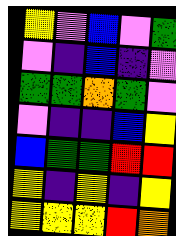[["yellow", "violet", "blue", "violet", "green"], ["violet", "indigo", "blue", "indigo", "violet"], ["green", "green", "orange", "green", "violet"], ["violet", "indigo", "indigo", "blue", "yellow"], ["blue", "green", "green", "red", "red"], ["yellow", "indigo", "yellow", "indigo", "yellow"], ["yellow", "yellow", "yellow", "red", "orange"]]